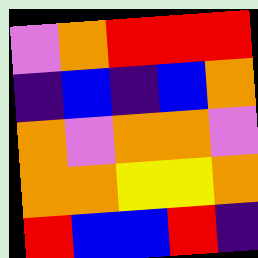[["violet", "orange", "red", "red", "red"], ["indigo", "blue", "indigo", "blue", "orange"], ["orange", "violet", "orange", "orange", "violet"], ["orange", "orange", "yellow", "yellow", "orange"], ["red", "blue", "blue", "red", "indigo"]]